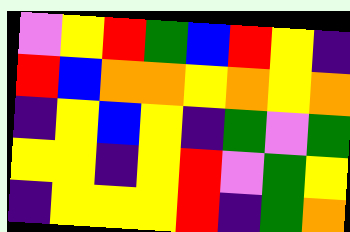[["violet", "yellow", "red", "green", "blue", "red", "yellow", "indigo"], ["red", "blue", "orange", "orange", "yellow", "orange", "yellow", "orange"], ["indigo", "yellow", "blue", "yellow", "indigo", "green", "violet", "green"], ["yellow", "yellow", "indigo", "yellow", "red", "violet", "green", "yellow"], ["indigo", "yellow", "yellow", "yellow", "red", "indigo", "green", "orange"]]